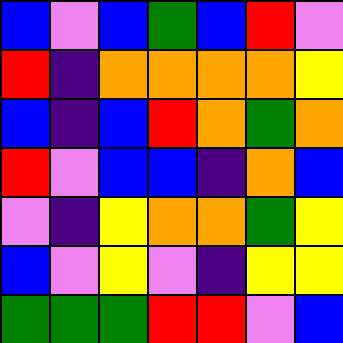[["blue", "violet", "blue", "green", "blue", "red", "violet"], ["red", "indigo", "orange", "orange", "orange", "orange", "yellow"], ["blue", "indigo", "blue", "red", "orange", "green", "orange"], ["red", "violet", "blue", "blue", "indigo", "orange", "blue"], ["violet", "indigo", "yellow", "orange", "orange", "green", "yellow"], ["blue", "violet", "yellow", "violet", "indigo", "yellow", "yellow"], ["green", "green", "green", "red", "red", "violet", "blue"]]